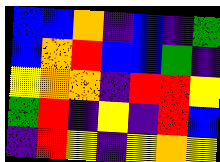[["blue", "blue", "orange", "indigo", "blue", "indigo", "green"], ["blue", "orange", "red", "blue", "blue", "green", "indigo"], ["yellow", "orange", "orange", "indigo", "red", "red", "yellow"], ["green", "red", "indigo", "yellow", "indigo", "red", "blue"], ["indigo", "red", "yellow", "indigo", "yellow", "orange", "yellow"]]